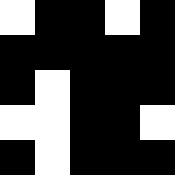[["white", "black", "black", "white", "black"], ["black", "black", "black", "black", "black"], ["black", "white", "black", "black", "black"], ["white", "white", "black", "black", "white"], ["black", "white", "black", "black", "black"]]